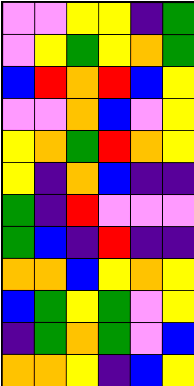[["violet", "violet", "yellow", "yellow", "indigo", "green"], ["violet", "yellow", "green", "yellow", "orange", "green"], ["blue", "red", "orange", "red", "blue", "yellow"], ["violet", "violet", "orange", "blue", "violet", "yellow"], ["yellow", "orange", "green", "red", "orange", "yellow"], ["yellow", "indigo", "orange", "blue", "indigo", "indigo"], ["green", "indigo", "red", "violet", "violet", "violet"], ["green", "blue", "indigo", "red", "indigo", "indigo"], ["orange", "orange", "blue", "yellow", "orange", "yellow"], ["blue", "green", "yellow", "green", "violet", "yellow"], ["indigo", "green", "orange", "green", "violet", "blue"], ["orange", "orange", "yellow", "indigo", "blue", "yellow"]]